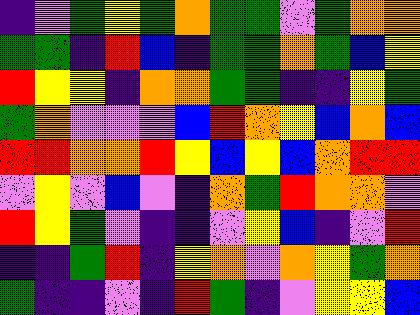[["indigo", "violet", "green", "yellow", "green", "orange", "green", "green", "violet", "green", "orange", "orange"], ["green", "green", "indigo", "red", "blue", "indigo", "green", "green", "orange", "green", "blue", "yellow"], ["red", "yellow", "yellow", "indigo", "orange", "orange", "green", "green", "indigo", "indigo", "yellow", "green"], ["green", "orange", "violet", "violet", "violet", "blue", "red", "orange", "yellow", "blue", "orange", "blue"], ["red", "red", "orange", "orange", "red", "yellow", "blue", "yellow", "blue", "orange", "red", "red"], ["violet", "yellow", "violet", "blue", "violet", "indigo", "orange", "green", "red", "orange", "orange", "violet"], ["red", "yellow", "green", "violet", "indigo", "indigo", "violet", "yellow", "blue", "indigo", "violet", "red"], ["indigo", "indigo", "green", "red", "indigo", "yellow", "orange", "violet", "orange", "yellow", "green", "orange"], ["green", "indigo", "indigo", "violet", "indigo", "red", "green", "indigo", "violet", "yellow", "yellow", "blue"]]